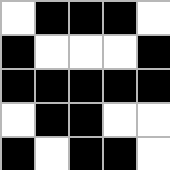[["white", "black", "black", "black", "white"], ["black", "white", "white", "white", "black"], ["black", "black", "black", "black", "black"], ["white", "black", "black", "white", "white"], ["black", "white", "black", "black", "white"]]